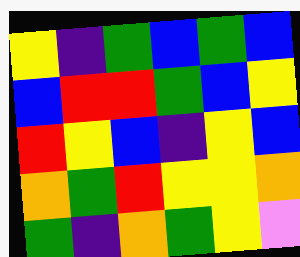[["yellow", "indigo", "green", "blue", "green", "blue"], ["blue", "red", "red", "green", "blue", "yellow"], ["red", "yellow", "blue", "indigo", "yellow", "blue"], ["orange", "green", "red", "yellow", "yellow", "orange"], ["green", "indigo", "orange", "green", "yellow", "violet"]]